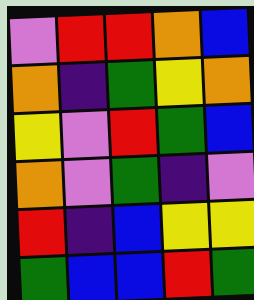[["violet", "red", "red", "orange", "blue"], ["orange", "indigo", "green", "yellow", "orange"], ["yellow", "violet", "red", "green", "blue"], ["orange", "violet", "green", "indigo", "violet"], ["red", "indigo", "blue", "yellow", "yellow"], ["green", "blue", "blue", "red", "green"]]